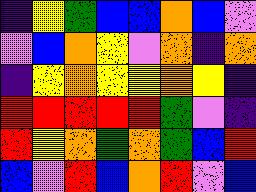[["indigo", "yellow", "green", "blue", "blue", "orange", "blue", "violet"], ["violet", "blue", "orange", "yellow", "violet", "orange", "indigo", "orange"], ["indigo", "yellow", "orange", "yellow", "yellow", "orange", "yellow", "indigo"], ["red", "red", "red", "red", "red", "green", "violet", "indigo"], ["red", "yellow", "orange", "green", "orange", "green", "blue", "red"], ["blue", "violet", "red", "blue", "orange", "red", "violet", "blue"]]